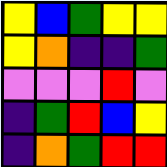[["yellow", "blue", "green", "yellow", "yellow"], ["yellow", "orange", "indigo", "indigo", "green"], ["violet", "violet", "violet", "red", "violet"], ["indigo", "green", "red", "blue", "yellow"], ["indigo", "orange", "green", "red", "red"]]